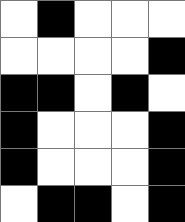[["white", "black", "white", "white", "white"], ["white", "white", "white", "white", "black"], ["black", "black", "white", "black", "white"], ["black", "white", "white", "white", "black"], ["black", "white", "white", "white", "black"], ["white", "black", "black", "white", "black"]]